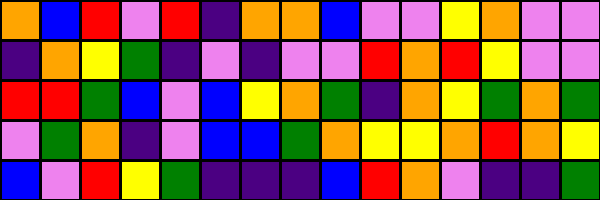[["orange", "blue", "red", "violet", "red", "indigo", "orange", "orange", "blue", "violet", "violet", "yellow", "orange", "violet", "violet"], ["indigo", "orange", "yellow", "green", "indigo", "violet", "indigo", "violet", "violet", "red", "orange", "red", "yellow", "violet", "violet"], ["red", "red", "green", "blue", "violet", "blue", "yellow", "orange", "green", "indigo", "orange", "yellow", "green", "orange", "green"], ["violet", "green", "orange", "indigo", "violet", "blue", "blue", "green", "orange", "yellow", "yellow", "orange", "red", "orange", "yellow"], ["blue", "violet", "red", "yellow", "green", "indigo", "indigo", "indigo", "blue", "red", "orange", "violet", "indigo", "indigo", "green"]]